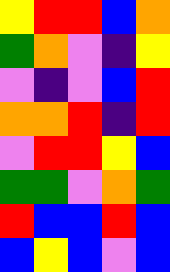[["yellow", "red", "red", "blue", "orange"], ["green", "orange", "violet", "indigo", "yellow"], ["violet", "indigo", "violet", "blue", "red"], ["orange", "orange", "red", "indigo", "red"], ["violet", "red", "red", "yellow", "blue"], ["green", "green", "violet", "orange", "green"], ["red", "blue", "blue", "red", "blue"], ["blue", "yellow", "blue", "violet", "blue"]]